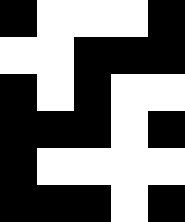[["black", "white", "white", "white", "black"], ["white", "white", "black", "black", "black"], ["black", "white", "black", "white", "white"], ["black", "black", "black", "white", "black"], ["black", "white", "white", "white", "white"], ["black", "black", "black", "white", "black"]]